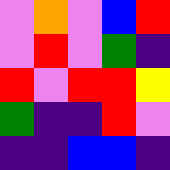[["violet", "orange", "violet", "blue", "red"], ["violet", "red", "violet", "green", "indigo"], ["red", "violet", "red", "red", "yellow"], ["green", "indigo", "indigo", "red", "violet"], ["indigo", "indigo", "blue", "blue", "indigo"]]